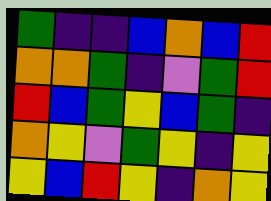[["green", "indigo", "indigo", "blue", "orange", "blue", "red"], ["orange", "orange", "green", "indigo", "violet", "green", "red"], ["red", "blue", "green", "yellow", "blue", "green", "indigo"], ["orange", "yellow", "violet", "green", "yellow", "indigo", "yellow"], ["yellow", "blue", "red", "yellow", "indigo", "orange", "yellow"]]